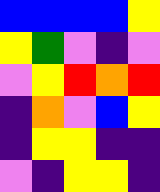[["blue", "blue", "blue", "blue", "yellow"], ["yellow", "green", "violet", "indigo", "violet"], ["violet", "yellow", "red", "orange", "red"], ["indigo", "orange", "violet", "blue", "yellow"], ["indigo", "yellow", "yellow", "indigo", "indigo"], ["violet", "indigo", "yellow", "yellow", "indigo"]]